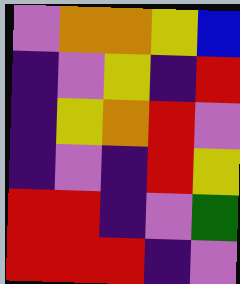[["violet", "orange", "orange", "yellow", "blue"], ["indigo", "violet", "yellow", "indigo", "red"], ["indigo", "yellow", "orange", "red", "violet"], ["indigo", "violet", "indigo", "red", "yellow"], ["red", "red", "indigo", "violet", "green"], ["red", "red", "red", "indigo", "violet"]]